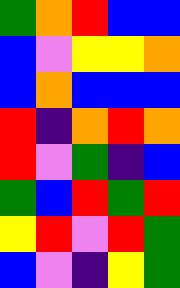[["green", "orange", "red", "blue", "blue"], ["blue", "violet", "yellow", "yellow", "orange"], ["blue", "orange", "blue", "blue", "blue"], ["red", "indigo", "orange", "red", "orange"], ["red", "violet", "green", "indigo", "blue"], ["green", "blue", "red", "green", "red"], ["yellow", "red", "violet", "red", "green"], ["blue", "violet", "indigo", "yellow", "green"]]